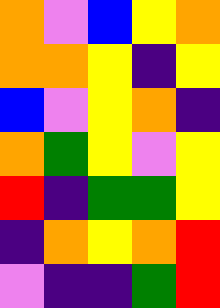[["orange", "violet", "blue", "yellow", "orange"], ["orange", "orange", "yellow", "indigo", "yellow"], ["blue", "violet", "yellow", "orange", "indigo"], ["orange", "green", "yellow", "violet", "yellow"], ["red", "indigo", "green", "green", "yellow"], ["indigo", "orange", "yellow", "orange", "red"], ["violet", "indigo", "indigo", "green", "red"]]